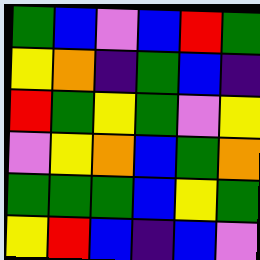[["green", "blue", "violet", "blue", "red", "green"], ["yellow", "orange", "indigo", "green", "blue", "indigo"], ["red", "green", "yellow", "green", "violet", "yellow"], ["violet", "yellow", "orange", "blue", "green", "orange"], ["green", "green", "green", "blue", "yellow", "green"], ["yellow", "red", "blue", "indigo", "blue", "violet"]]